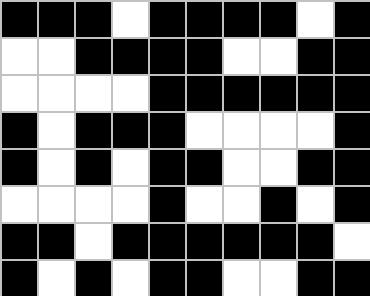[["black", "black", "black", "white", "black", "black", "black", "black", "white", "black"], ["white", "white", "black", "black", "black", "black", "white", "white", "black", "black"], ["white", "white", "white", "white", "black", "black", "black", "black", "black", "black"], ["black", "white", "black", "black", "black", "white", "white", "white", "white", "black"], ["black", "white", "black", "white", "black", "black", "white", "white", "black", "black"], ["white", "white", "white", "white", "black", "white", "white", "black", "white", "black"], ["black", "black", "white", "black", "black", "black", "black", "black", "black", "white"], ["black", "white", "black", "white", "black", "black", "white", "white", "black", "black"]]